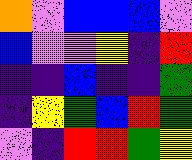[["orange", "violet", "blue", "blue", "blue", "violet"], ["blue", "violet", "violet", "yellow", "indigo", "red"], ["indigo", "indigo", "blue", "indigo", "indigo", "green"], ["indigo", "yellow", "green", "blue", "red", "green"], ["violet", "indigo", "red", "red", "green", "yellow"]]